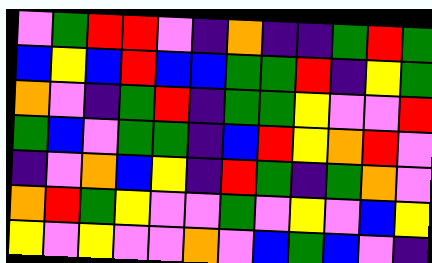[["violet", "green", "red", "red", "violet", "indigo", "orange", "indigo", "indigo", "green", "red", "green"], ["blue", "yellow", "blue", "red", "blue", "blue", "green", "green", "red", "indigo", "yellow", "green"], ["orange", "violet", "indigo", "green", "red", "indigo", "green", "green", "yellow", "violet", "violet", "red"], ["green", "blue", "violet", "green", "green", "indigo", "blue", "red", "yellow", "orange", "red", "violet"], ["indigo", "violet", "orange", "blue", "yellow", "indigo", "red", "green", "indigo", "green", "orange", "violet"], ["orange", "red", "green", "yellow", "violet", "violet", "green", "violet", "yellow", "violet", "blue", "yellow"], ["yellow", "violet", "yellow", "violet", "violet", "orange", "violet", "blue", "green", "blue", "violet", "indigo"]]